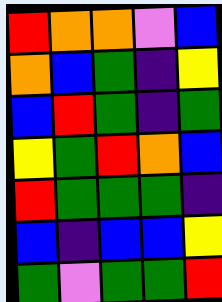[["red", "orange", "orange", "violet", "blue"], ["orange", "blue", "green", "indigo", "yellow"], ["blue", "red", "green", "indigo", "green"], ["yellow", "green", "red", "orange", "blue"], ["red", "green", "green", "green", "indigo"], ["blue", "indigo", "blue", "blue", "yellow"], ["green", "violet", "green", "green", "red"]]